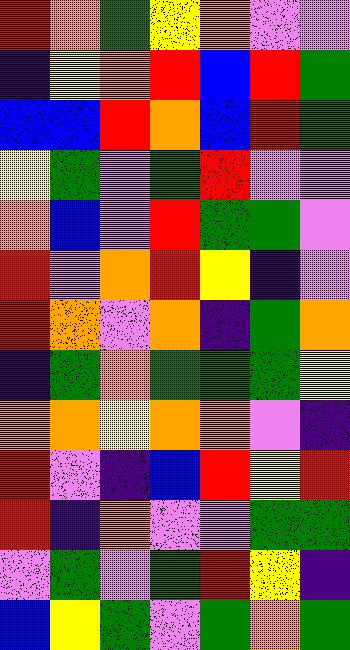[["red", "orange", "green", "yellow", "orange", "violet", "violet"], ["indigo", "yellow", "orange", "red", "blue", "red", "green"], ["blue", "blue", "red", "orange", "blue", "red", "green"], ["yellow", "green", "violet", "green", "red", "violet", "violet"], ["orange", "blue", "violet", "red", "green", "green", "violet"], ["red", "violet", "orange", "red", "yellow", "indigo", "violet"], ["red", "orange", "violet", "orange", "indigo", "green", "orange"], ["indigo", "green", "orange", "green", "green", "green", "yellow"], ["orange", "orange", "yellow", "orange", "orange", "violet", "indigo"], ["red", "violet", "indigo", "blue", "red", "yellow", "red"], ["red", "indigo", "orange", "violet", "violet", "green", "green"], ["violet", "green", "violet", "green", "red", "yellow", "indigo"], ["blue", "yellow", "green", "violet", "green", "orange", "green"]]